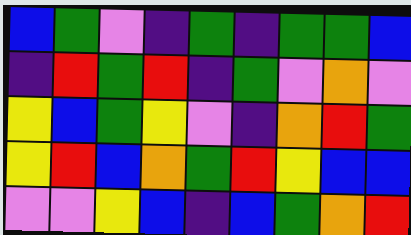[["blue", "green", "violet", "indigo", "green", "indigo", "green", "green", "blue"], ["indigo", "red", "green", "red", "indigo", "green", "violet", "orange", "violet"], ["yellow", "blue", "green", "yellow", "violet", "indigo", "orange", "red", "green"], ["yellow", "red", "blue", "orange", "green", "red", "yellow", "blue", "blue"], ["violet", "violet", "yellow", "blue", "indigo", "blue", "green", "orange", "red"]]